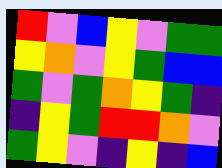[["red", "violet", "blue", "yellow", "violet", "green", "green"], ["yellow", "orange", "violet", "yellow", "green", "blue", "blue"], ["green", "violet", "green", "orange", "yellow", "green", "indigo"], ["indigo", "yellow", "green", "red", "red", "orange", "violet"], ["green", "yellow", "violet", "indigo", "yellow", "indigo", "blue"]]